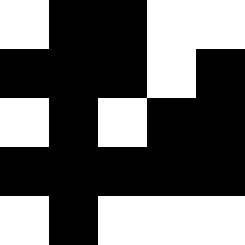[["white", "black", "black", "white", "white"], ["black", "black", "black", "white", "black"], ["white", "black", "white", "black", "black"], ["black", "black", "black", "black", "black"], ["white", "black", "white", "white", "white"]]